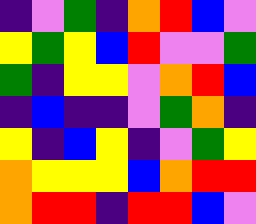[["indigo", "violet", "green", "indigo", "orange", "red", "blue", "violet"], ["yellow", "green", "yellow", "blue", "red", "violet", "violet", "green"], ["green", "indigo", "yellow", "yellow", "violet", "orange", "red", "blue"], ["indigo", "blue", "indigo", "indigo", "violet", "green", "orange", "indigo"], ["yellow", "indigo", "blue", "yellow", "indigo", "violet", "green", "yellow"], ["orange", "yellow", "yellow", "yellow", "blue", "orange", "red", "red"], ["orange", "red", "red", "indigo", "red", "red", "blue", "violet"]]